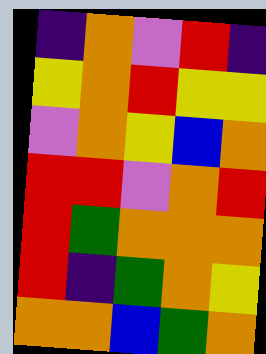[["indigo", "orange", "violet", "red", "indigo"], ["yellow", "orange", "red", "yellow", "yellow"], ["violet", "orange", "yellow", "blue", "orange"], ["red", "red", "violet", "orange", "red"], ["red", "green", "orange", "orange", "orange"], ["red", "indigo", "green", "orange", "yellow"], ["orange", "orange", "blue", "green", "orange"]]